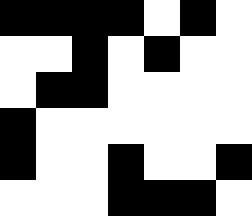[["black", "black", "black", "black", "white", "black", "white"], ["white", "white", "black", "white", "black", "white", "white"], ["white", "black", "black", "white", "white", "white", "white"], ["black", "white", "white", "white", "white", "white", "white"], ["black", "white", "white", "black", "white", "white", "black"], ["white", "white", "white", "black", "black", "black", "white"]]